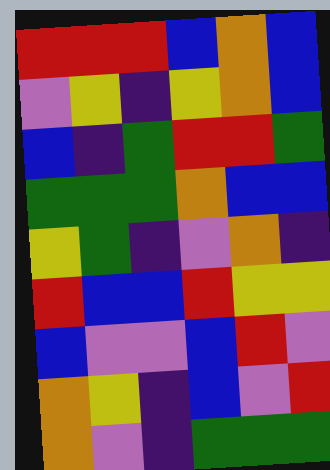[["red", "red", "red", "blue", "orange", "blue"], ["violet", "yellow", "indigo", "yellow", "orange", "blue"], ["blue", "indigo", "green", "red", "red", "green"], ["green", "green", "green", "orange", "blue", "blue"], ["yellow", "green", "indigo", "violet", "orange", "indigo"], ["red", "blue", "blue", "red", "yellow", "yellow"], ["blue", "violet", "violet", "blue", "red", "violet"], ["orange", "yellow", "indigo", "blue", "violet", "red"], ["orange", "violet", "indigo", "green", "green", "green"]]